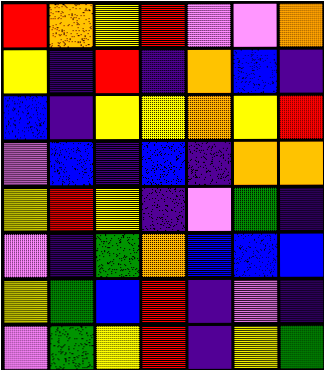[["red", "orange", "yellow", "red", "violet", "violet", "orange"], ["yellow", "indigo", "red", "indigo", "orange", "blue", "indigo"], ["blue", "indigo", "yellow", "yellow", "orange", "yellow", "red"], ["violet", "blue", "indigo", "blue", "indigo", "orange", "orange"], ["yellow", "red", "yellow", "indigo", "violet", "green", "indigo"], ["violet", "indigo", "green", "orange", "blue", "blue", "blue"], ["yellow", "green", "blue", "red", "indigo", "violet", "indigo"], ["violet", "green", "yellow", "red", "indigo", "yellow", "green"]]